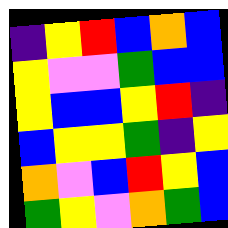[["indigo", "yellow", "red", "blue", "orange", "blue"], ["yellow", "violet", "violet", "green", "blue", "blue"], ["yellow", "blue", "blue", "yellow", "red", "indigo"], ["blue", "yellow", "yellow", "green", "indigo", "yellow"], ["orange", "violet", "blue", "red", "yellow", "blue"], ["green", "yellow", "violet", "orange", "green", "blue"]]